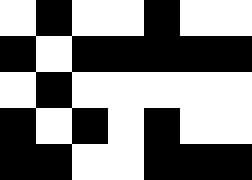[["white", "black", "white", "white", "black", "white", "white"], ["black", "white", "black", "black", "black", "black", "black"], ["white", "black", "white", "white", "white", "white", "white"], ["black", "white", "black", "white", "black", "white", "white"], ["black", "black", "white", "white", "black", "black", "black"]]